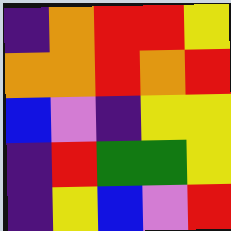[["indigo", "orange", "red", "red", "yellow"], ["orange", "orange", "red", "orange", "red"], ["blue", "violet", "indigo", "yellow", "yellow"], ["indigo", "red", "green", "green", "yellow"], ["indigo", "yellow", "blue", "violet", "red"]]